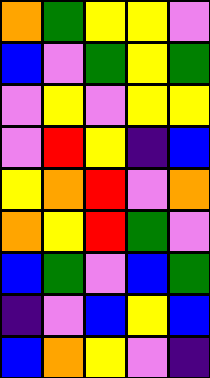[["orange", "green", "yellow", "yellow", "violet"], ["blue", "violet", "green", "yellow", "green"], ["violet", "yellow", "violet", "yellow", "yellow"], ["violet", "red", "yellow", "indigo", "blue"], ["yellow", "orange", "red", "violet", "orange"], ["orange", "yellow", "red", "green", "violet"], ["blue", "green", "violet", "blue", "green"], ["indigo", "violet", "blue", "yellow", "blue"], ["blue", "orange", "yellow", "violet", "indigo"]]